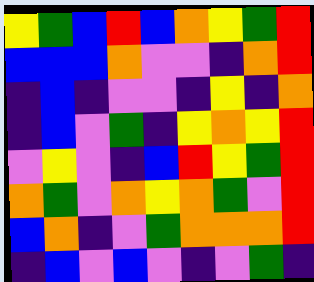[["yellow", "green", "blue", "red", "blue", "orange", "yellow", "green", "red"], ["blue", "blue", "blue", "orange", "violet", "violet", "indigo", "orange", "red"], ["indigo", "blue", "indigo", "violet", "violet", "indigo", "yellow", "indigo", "orange"], ["indigo", "blue", "violet", "green", "indigo", "yellow", "orange", "yellow", "red"], ["violet", "yellow", "violet", "indigo", "blue", "red", "yellow", "green", "red"], ["orange", "green", "violet", "orange", "yellow", "orange", "green", "violet", "red"], ["blue", "orange", "indigo", "violet", "green", "orange", "orange", "orange", "red"], ["indigo", "blue", "violet", "blue", "violet", "indigo", "violet", "green", "indigo"]]